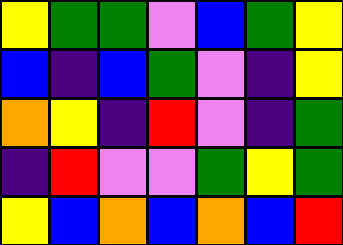[["yellow", "green", "green", "violet", "blue", "green", "yellow"], ["blue", "indigo", "blue", "green", "violet", "indigo", "yellow"], ["orange", "yellow", "indigo", "red", "violet", "indigo", "green"], ["indigo", "red", "violet", "violet", "green", "yellow", "green"], ["yellow", "blue", "orange", "blue", "orange", "blue", "red"]]